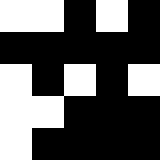[["white", "white", "black", "white", "black"], ["black", "black", "black", "black", "black"], ["white", "black", "white", "black", "white"], ["white", "white", "black", "black", "black"], ["white", "black", "black", "black", "black"]]